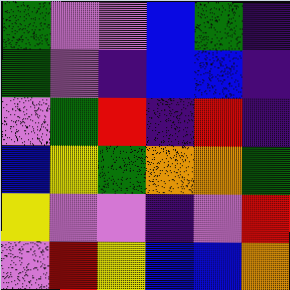[["green", "violet", "violet", "blue", "green", "indigo"], ["green", "violet", "indigo", "blue", "blue", "indigo"], ["violet", "green", "red", "indigo", "red", "indigo"], ["blue", "yellow", "green", "orange", "orange", "green"], ["yellow", "violet", "violet", "indigo", "violet", "red"], ["violet", "red", "yellow", "blue", "blue", "orange"]]